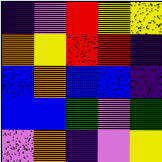[["indigo", "violet", "red", "yellow", "yellow"], ["orange", "yellow", "red", "red", "indigo"], ["blue", "orange", "blue", "blue", "indigo"], ["blue", "blue", "green", "violet", "green"], ["violet", "orange", "indigo", "violet", "yellow"]]